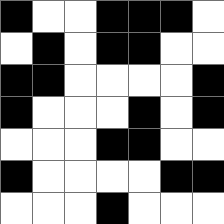[["black", "white", "white", "black", "black", "black", "white"], ["white", "black", "white", "black", "black", "white", "white"], ["black", "black", "white", "white", "white", "white", "black"], ["black", "white", "white", "white", "black", "white", "black"], ["white", "white", "white", "black", "black", "white", "white"], ["black", "white", "white", "white", "white", "black", "black"], ["white", "white", "white", "black", "white", "white", "white"]]